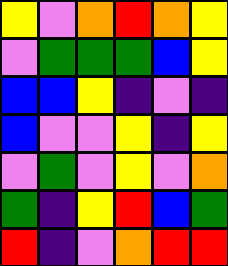[["yellow", "violet", "orange", "red", "orange", "yellow"], ["violet", "green", "green", "green", "blue", "yellow"], ["blue", "blue", "yellow", "indigo", "violet", "indigo"], ["blue", "violet", "violet", "yellow", "indigo", "yellow"], ["violet", "green", "violet", "yellow", "violet", "orange"], ["green", "indigo", "yellow", "red", "blue", "green"], ["red", "indigo", "violet", "orange", "red", "red"]]